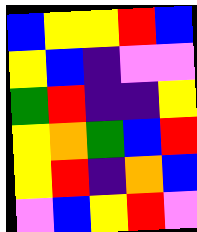[["blue", "yellow", "yellow", "red", "blue"], ["yellow", "blue", "indigo", "violet", "violet"], ["green", "red", "indigo", "indigo", "yellow"], ["yellow", "orange", "green", "blue", "red"], ["yellow", "red", "indigo", "orange", "blue"], ["violet", "blue", "yellow", "red", "violet"]]